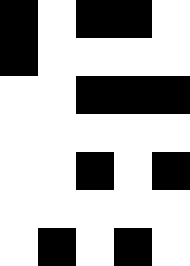[["black", "white", "black", "black", "white"], ["black", "white", "white", "white", "white"], ["white", "white", "black", "black", "black"], ["white", "white", "white", "white", "white"], ["white", "white", "black", "white", "black"], ["white", "white", "white", "white", "white"], ["white", "black", "white", "black", "white"]]